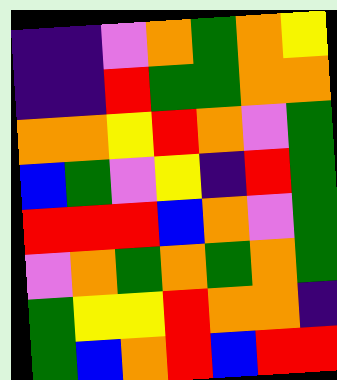[["indigo", "indigo", "violet", "orange", "green", "orange", "yellow"], ["indigo", "indigo", "red", "green", "green", "orange", "orange"], ["orange", "orange", "yellow", "red", "orange", "violet", "green"], ["blue", "green", "violet", "yellow", "indigo", "red", "green"], ["red", "red", "red", "blue", "orange", "violet", "green"], ["violet", "orange", "green", "orange", "green", "orange", "green"], ["green", "yellow", "yellow", "red", "orange", "orange", "indigo"], ["green", "blue", "orange", "red", "blue", "red", "red"]]